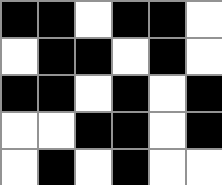[["black", "black", "white", "black", "black", "white"], ["white", "black", "black", "white", "black", "white"], ["black", "black", "white", "black", "white", "black"], ["white", "white", "black", "black", "white", "black"], ["white", "black", "white", "black", "white", "white"]]